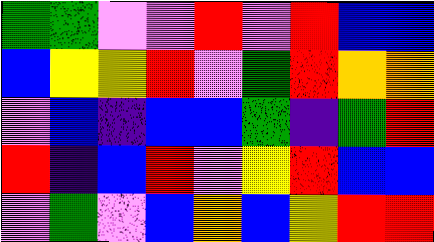[["green", "green", "violet", "violet", "red", "violet", "red", "blue", "blue"], ["blue", "yellow", "yellow", "red", "violet", "green", "red", "orange", "orange"], ["violet", "blue", "indigo", "blue", "blue", "green", "indigo", "green", "red"], ["red", "indigo", "blue", "red", "violet", "yellow", "red", "blue", "blue"], ["violet", "green", "violet", "blue", "orange", "blue", "yellow", "red", "red"]]